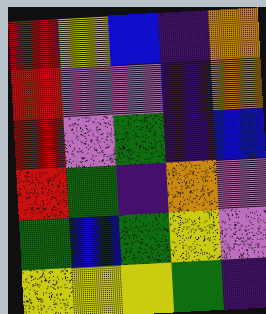[["red", "yellow", "blue", "indigo", "orange"], ["red", "violet", "violet", "indigo", "orange"], ["red", "violet", "green", "indigo", "blue"], ["red", "green", "indigo", "orange", "violet"], ["green", "blue", "green", "yellow", "violet"], ["yellow", "yellow", "yellow", "green", "indigo"]]